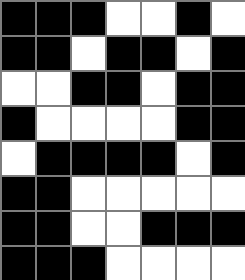[["black", "black", "black", "white", "white", "black", "white"], ["black", "black", "white", "black", "black", "white", "black"], ["white", "white", "black", "black", "white", "black", "black"], ["black", "white", "white", "white", "white", "black", "black"], ["white", "black", "black", "black", "black", "white", "black"], ["black", "black", "white", "white", "white", "white", "white"], ["black", "black", "white", "white", "black", "black", "black"], ["black", "black", "black", "white", "white", "white", "white"]]